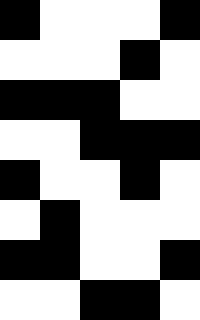[["black", "white", "white", "white", "black"], ["white", "white", "white", "black", "white"], ["black", "black", "black", "white", "white"], ["white", "white", "black", "black", "black"], ["black", "white", "white", "black", "white"], ["white", "black", "white", "white", "white"], ["black", "black", "white", "white", "black"], ["white", "white", "black", "black", "white"]]